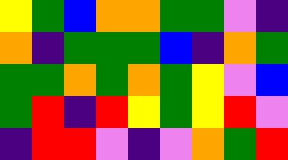[["yellow", "green", "blue", "orange", "orange", "green", "green", "violet", "indigo"], ["orange", "indigo", "green", "green", "green", "blue", "indigo", "orange", "green"], ["green", "green", "orange", "green", "orange", "green", "yellow", "violet", "blue"], ["green", "red", "indigo", "red", "yellow", "green", "yellow", "red", "violet"], ["indigo", "red", "red", "violet", "indigo", "violet", "orange", "green", "red"]]